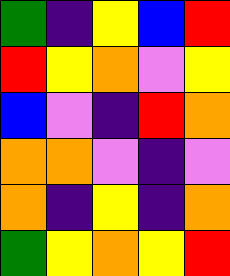[["green", "indigo", "yellow", "blue", "red"], ["red", "yellow", "orange", "violet", "yellow"], ["blue", "violet", "indigo", "red", "orange"], ["orange", "orange", "violet", "indigo", "violet"], ["orange", "indigo", "yellow", "indigo", "orange"], ["green", "yellow", "orange", "yellow", "red"]]